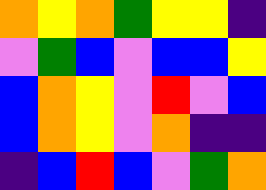[["orange", "yellow", "orange", "green", "yellow", "yellow", "indigo"], ["violet", "green", "blue", "violet", "blue", "blue", "yellow"], ["blue", "orange", "yellow", "violet", "red", "violet", "blue"], ["blue", "orange", "yellow", "violet", "orange", "indigo", "indigo"], ["indigo", "blue", "red", "blue", "violet", "green", "orange"]]